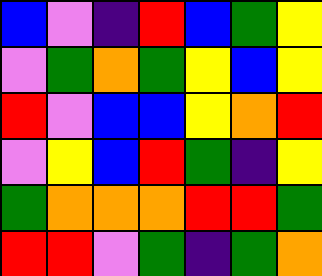[["blue", "violet", "indigo", "red", "blue", "green", "yellow"], ["violet", "green", "orange", "green", "yellow", "blue", "yellow"], ["red", "violet", "blue", "blue", "yellow", "orange", "red"], ["violet", "yellow", "blue", "red", "green", "indigo", "yellow"], ["green", "orange", "orange", "orange", "red", "red", "green"], ["red", "red", "violet", "green", "indigo", "green", "orange"]]